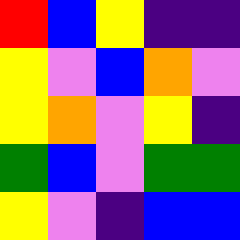[["red", "blue", "yellow", "indigo", "indigo"], ["yellow", "violet", "blue", "orange", "violet"], ["yellow", "orange", "violet", "yellow", "indigo"], ["green", "blue", "violet", "green", "green"], ["yellow", "violet", "indigo", "blue", "blue"]]